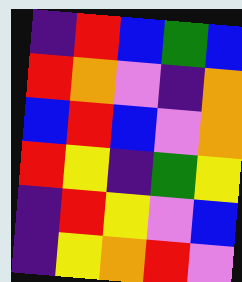[["indigo", "red", "blue", "green", "blue"], ["red", "orange", "violet", "indigo", "orange"], ["blue", "red", "blue", "violet", "orange"], ["red", "yellow", "indigo", "green", "yellow"], ["indigo", "red", "yellow", "violet", "blue"], ["indigo", "yellow", "orange", "red", "violet"]]